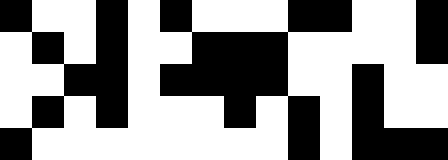[["black", "white", "white", "black", "white", "black", "white", "white", "white", "black", "black", "white", "white", "black"], ["white", "black", "white", "black", "white", "white", "black", "black", "black", "white", "white", "white", "white", "black"], ["white", "white", "black", "black", "white", "black", "black", "black", "black", "white", "white", "black", "white", "white"], ["white", "black", "white", "black", "white", "white", "white", "black", "white", "black", "white", "black", "white", "white"], ["black", "white", "white", "white", "white", "white", "white", "white", "white", "black", "white", "black", "black", "black"]]